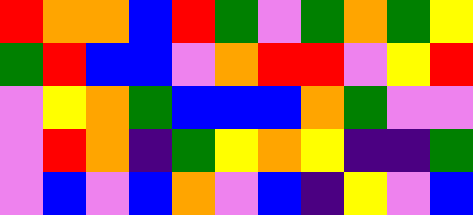[["red", "orange", "orange", "blue", "red", "green", "violet", "green", "orange", "green", "yellow"], ["green", "red", "blue", "blue", "violet", "orange", "red", "red", "violet", "yellow", "red"], ["violet", "yellow", "orange", "green", "blue", "blue", "blue", "orange", "green", "violet", "violet"], ["violet", "red", "orange", "indigo", "green", "yellow", "orange", "yellow", "indigo", "indigo", "green"], ["violet", "blue", "violet", "blue", "orange", "violet", "blue", "indigo", "yellow", "violet", "blue"]]